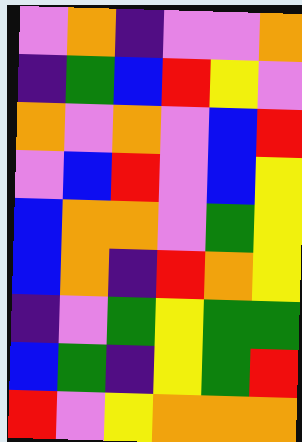[["violet", "orange", "indigo", "violet", "violet", "orange"], ["indigo", "green", "blue", "red", "yellow", "violet"], ["orange", "violet", "orange", "violet", "blue", "red"], ["violet", "blue", "red", "violet", "blue", "yellow"], ["blue", "orange", "orange", "violet", "green", "yellow"], ["blue", "orange", "indigo", "red", "orange", "yellow"], ["indigo", "violet", "green", "yellow", "green", "green"], ["blue", "green", "indigo", "yellow", "green", "red"], ["red", "violet", "yellow", "orange", "orange", "orange"]]